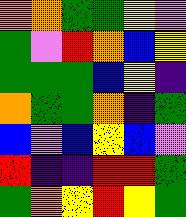[["orange", "orange", "green", "green", "yellow", "violet"], ["green", "violet", "red", "orange", "blue", "yellow"], ["green", "green", "green", "blue", "yellow", "indigo"], ["orange", "green", "green", "orange", "indigo", "green"], ["blue", "violet", "blue", "yellow", "blue", "violet"], ["red", "indigo", "indigo", "red", "red", "green"], ["green", "orange", "yellow", "red", "yellow", "green"]]